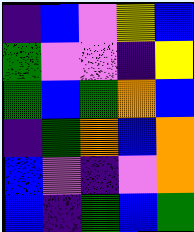[["indigo", "blue", "violet", "yellow", "blue"], ["green", "violet", "violet", "indigo", "yellow"], ["green", "blue", "green", "orange", "blue"], ["indigo", "green", "orange", "blue", "orange"], ["blue", "violet", "indigo", "violet", "orange"], ["blue", "indigo", "green", "blue", "green"]]